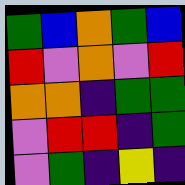[["green", "blue", "orange", "green", "blue"], ["red", "violet", "orange", "violet", "red"], ["orange", "orange", "indigo", "green", "green"], ["violet", "red", "red", "indigo", "green"], ["violet", "green", "indigo", "yellow", "indigo"]]